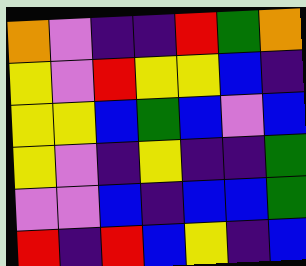[["orange", "violet", "indigo", "indigo", "red", "green", "orange"], ["yellow", "violet", "red", "yellow", "yellow", "blue", "indigo"], ["yellow", "yellow", "blue", "green", "blue", "violet", "blue"], ["yellow", "violet", "indigo", "yellow", "indigo", "indigo", "green"], ["violet", "violet", "blue", "indigo", "blue", "blue", "green"], ["red", "indigo", "red", "blue", "yellow", "indigo", "blue"]]